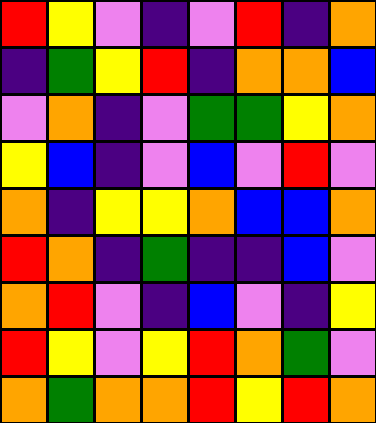[["red", "yellow", "violet", "indigo", "violet", "red", "indigo", "orange"], ["indigo", "green", "yellow", "red", "indigo", "orange", "orange", "blue"], ["violet", "orange", "indigo", "violet", "green", "green", "yellow", "orange"], ["yellow", "blue", "indigo", "violet", "blue", "violet", "red", "violet"], ["orange", "indigo", "yellow", "yellow", "orange", "blue", "blue", "orange"], ["red", "orange", "indigo", "green", "indigo", "indigo", "blue", "violet"], ["orange", "red", "violet", "indigo", "blue", "violet", "indigo", "yellow"], ["red", "yellow", "violet", "yellow", "red", "orange", "green", "violet"], ["orange", "green", "orange", "orange", "red", "yellow", "red", "orange"]]